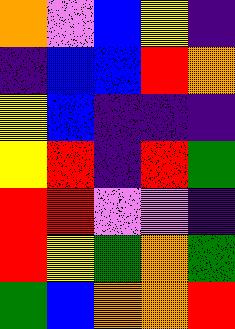[["orange", "violet", "blue", "yellow", "indigo"], ["indigo", "blue", "blue", "red", "orange"], ["yellow", "blue", "indigo", "indigo", "indigo"], ["yellow", "red", "indigo", "red", "green"], ["red", "red", "violet", "violet", "indigo"], ["red", "yellow", "green", "orange", "green"], ["green", "blue", "orange", "orange", "red"]]